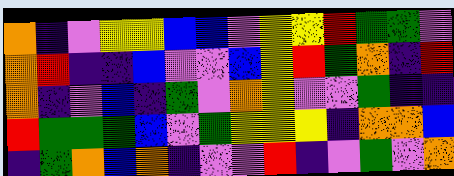[["orange", "indigo", "violet", "yellow", "yellow", "blue", "blue", "violet", "yellow", "yellow", "red", "green", "green", "violet"], ["orange", "red", "indigo", "indigo", "blue", "violet", "violet", "blue", "yellow", "red", "green", "orange", "indigo", "red"], ["orange", "indigo", "violet", "blue", "indigo", "green", "violet", "orange", "yellow", "violet", "violet", "green", "indigo", "indigo"], ["red", "green", "green", "green", "blue", "violet", "green", "yellow", "yellow", "yellow", "indigo", "orange", "orange", "blue"], ["indigo", "green", "orange", "blue", "orange", "indigo", "violet", "violet", "red", "indigo", "violet", "green", "violet", "orange"]]